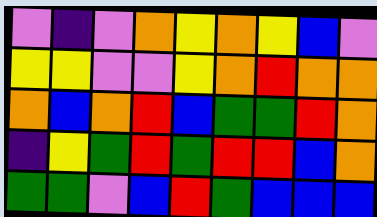[["violet", "indigo", "violet", "orange", "yellow", "orange", "yellow", "blue", "violet"], ["yellow", "yellow", "violet", "violet", "yellow", "orange", "red", "orange", "orange"], ["orange", "blue", "orange", "red", "blue", "green", "green", "red", "orange"], ["indigo", "yellow", "green", "red", "green", "red", "red", "blue", "orange"], ["green", "green", "violet", "blue", "red", "green", "blue", "blue", "blue"]]